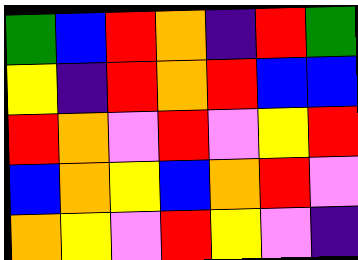[["green", "blue", "red", "orange", "indigo", "red", "green"], ["yellow", "indigo", "red", "orange", "red", "blue", "blue"], ["red", "orange", "violet", "red", "violet", "yellow", "red"], ["blue", "orange", "yellow", "blue", "orange", "red", "violet"], ["orange", "yellow", "violet", "red", "yellow", "violet", "indigo"]]